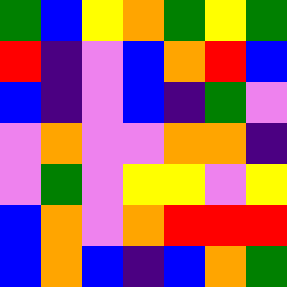[["green", "blue", "yellow", "orange", "green", "yellow", "green"], ["red", "indigo", "violet", "blue", "orange", "red", "blue"], ["blue", "indigo", "violet", "blue", "indigo", "green", "violet"], ["violet", "orange", "violet", "violet", "orange", "orange", "indigo"], ["violet", "green", "violet", "yellow", "yellow", "violet", "yellow"], ["blue", "orange", "violet", "orange", "red", "red", "red"], ["blue", "orange", "blue", "indigo", "blue", "orange", "green"]]